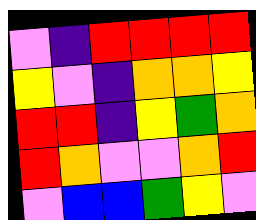[["violet", "indigo", "red", "red", "red", "red"], ["yellow", "violet", "indigo", "orange", "orange", "yellow"], ["red", "red", "indigo", "yellow", "green", "orange"], ["red", "orange", "violet", "violet", "orange", "red"], ["violet", "blue", "blue", "green", "yellow", "violet"]]